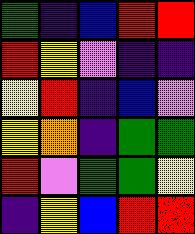[["green", "indigo", "blue", "red", "red"], ["red", "yellow", "violet", "indigo", "indigo"], ["yellow", "red", "indigo", "blue", "violet"], ["yellow", "orange", "indigo", "green", "green"], ["red", "violet", "green", "green", "yellow"], ["indigo", "yellow", "blue", "red", "red"]]